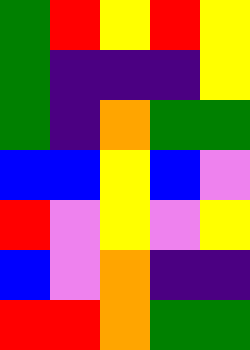[["green", "red", "yellow", "red", "yellow"], ["green", "indigo", "indigo", "indigo", "yellow"], ["green", "indigo", "orange", "green", "green"], ["blue", "blue", "yellow", "blue", "violet"], ["red", "violet", "yellow", "violet", "yellow"], ["blue", "violet", "orange", "indigo", "indigo"], ["red", "red", "orange", "green", "green"]]